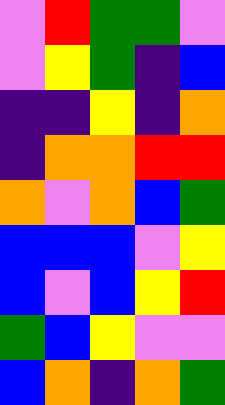[["violet", "red", "green", "green", "violet"], ["violet", "yellow", "green", "indigo", "blue"], ["indigo", "indigo", "yellow", "indigo", "orange"], ["indigo", "orange", "orange", "red", "red"], ["orange", "violet", "orange", "blue", "green"], ["blue", "blue", "blue", "violet", "yellow"], ["blue", "violet", "blue", "yellow", "red"], ["green", "blue", "yellow", "violet", "violet"], ["blue", "orange", "indigo", "orange", "green"]]